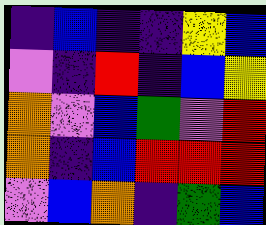[["indigo", "blue", "indigo", "indigo", "yellow", "blue"], ["violet", "indigo", "red", "indigo", "blue", "yellow"], ["orange", "violet", "blue", "green", "violet", "red"], ["orange", "indigo", "blue", "red", "red", "red"], ["violet", "blue", "orange", "indigo", "green", "blue"]]